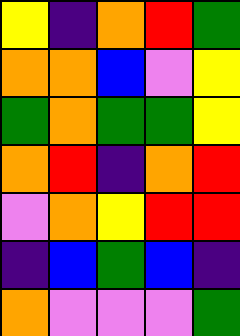[["yellow", "indigo", "orange", "red", "green"], ["orange", "orange", "blue", "violet", "yellow"], ["green", "orange", "green", "green", "yellow"], ["orange", "red", "indigo", "orange", "red"], ["violet", "orange", "yellow", "red", "red"], ["indigo", "blue", "green", "blue", "indigo"], ["orange", "violet", "violet", "violet", "green"]]